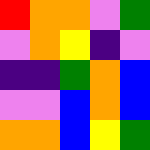[["red", "orange", "orange", "violet", "green"], ["violet", "orange", "yellow", "indigo", "violet"], ["indigo", "indigo", "green", "orange", "blue"], ["violet", "violet", "blue", "orange", "blue"], ["orange", "orange", "blue", "yellow", "green"]]